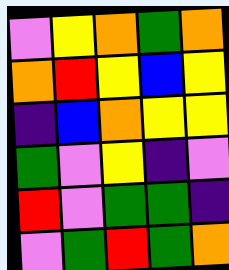[["violet", "yellow", "orange", "green", "orange"], ["orange", "red", "yellow", "blue", "yellow"], ["indigo", "blue", "orange", "yellow", "yellow"], ["green", "violet", "yellow", "indigo", "violet"], ["red", "violet", "green", "green", "indigo"], ["violet", "green", "red", "green", "orange"]]